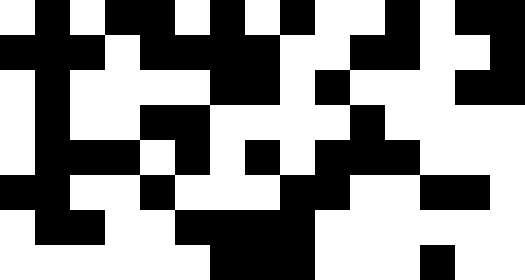[["white", "black", "white", "black", "black", "white", "black", "white", "black", "white", "white", "black", "white", "black", "black"], ["black", "black", "black", "white", "black", "black", "black", "black", "white", "white", "black", "black", "white", "white", "black"], ["white", "black", "white", "white", "white", "white", "black", "black", "white", "black", "white", "white", "white", "black", "black"], ["white", "black", "white", "white", "black", "black", "white", "white", "white", "white", "black", "white", "white", "white", "white"], ["white", "black", "black", "black", "white", "black", "white", "black", "white", "black", "black", "black", "white", "white", "white"], ["black", "black", "white", "white", "black", "white", "white", "white", "black", "black", "white", "white", "black", "black", "white"], ["white", "black", "black", "white", "white", "black", "black", "black", "black", "white", "white", "white", "white", "white", "white"], ["white", "white", "white", "white", "white", "white", "black", "black", "black", "white", "white", "white", "black", "white", "white"]]